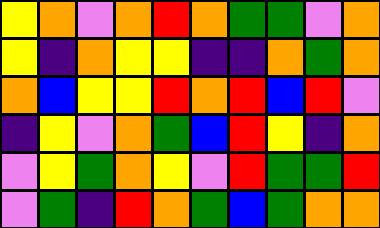[["yellow", "orange", "violet", "orange", "red", "orange", "green", "green", "violet", "orange"], ["yellow", "indigo", "orange", "yellow", "yellow", "indigo", "indigo", "orange", "green", "orange"], ["orange", "blue", "yellow", "yellow", "red", "orange", "red", "blue", "red", "violet"], ["indigo", "yellow", "violet", "orange", "green", "blue", "red", "yellow", "indigo", "orange"], ["violet", "yellow", "green", "orange", "yellow", "violet", "red", "green", "green", "red"], ["violet", "green", "indigo", "red", "orange", "green", "blue", "green", "orange", "orange"]]